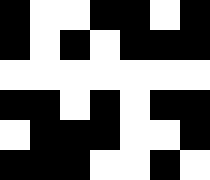[["black", "white", "white", "black", "black", "white", "black"], ["black", "white", "black", "white", "black", "black", "black"], ["white", "white", "white", "white", "white", "white", "white"], ["black", "black", "white", "black", "white", "black", "black"], ["white", "black", "black", "black", "white", "white", "black"], ["black", "black", "black", "white", "white", "black", "white"]]